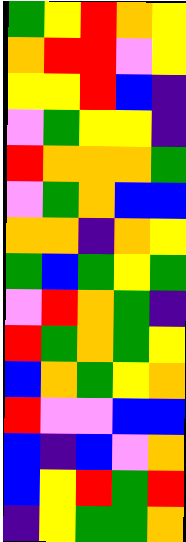[["green", "yellow", "red", "orange", "yellow"], ["orange", "red", "red", "violet", "yellow"], ["yellow", "yellow", "red", "blue", "indigo"], ["violet", "green", "yellow", "yellow", "indigo"], ["red", "orange", "orange", "orange", "green"], ["violet", "green", "orange", "blue", "blue"], ["orange", "orange", "indigo", "orange", "yellow"], ["green", "blue", "green", "yellow", "green"], ["violet", "red", "orange", "green", "indigo"], ["red", "green", "orange", "green", "yellow"], ["blue", "orange", "green", "yellow", "orange"], ["red", "violet", "violet", "blue", "blue"], ["blue", "indigo", "blue", "violet", "orange"], ["blue", "yellow", "red", "green", "red"], ["indigo", "yellow", "green", "green", "orange"]]